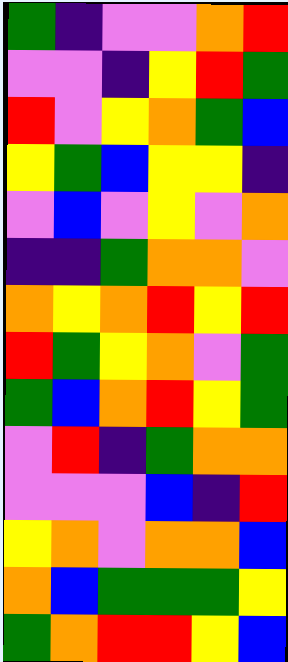[["green", "indigo", "violet", "violet", "orange", "red"], ["violet", "violet", "indigo", "yellow", "red", "green"], ["red", "violet", "yellow", "orange", "green", "blue"], ["yellow", "green", "blue", "yellow", "yellow", "indigo"], ["violet", "blue", "violet", "yellow", "violet", "orange"], ["indigo", "indigo", "green", "orange", "orange", "violet"], ["orange", "yellow", "orange", "red", "yellow", "red"], ["red", "green", "yellow", "orange", "violet", "green"], ["green", "blue", "orange", "red", "yellow", "green"], ["violet", "red", "indigo", "green", "orange", "orange"], ["violet", "violet", "violet", "blue", "indigo", "red"], ["yellow", "orange", "violet", "orange", "orange", "blue"], ["orange", "blue", "green", "green", "green", "yellow"], ["green", "orange", "red", "red", "yellow", "blue"]]